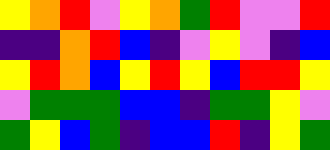[["yellow", "orange", "red", "violet", "yellow", "orange", "green", "red", "violet", "violet", "red"], ["indigo", "indigo", "orange", "red", "blue", "indigo", "violet", "yellow", "violet", "indigo", "blue"], ["yellow", "red", "orange", "blue", "yellow", "red", "yellow", "blue", "red", "red", "yellow"], ["violet", "green", "green", "green", "blue", "blue", "indigo", "green", "green", "yellow", "violet"], ["green", "yellow", "blue", "green", "indigo", "blue", "blue", "red", "indigo", "yellow", "green"]]